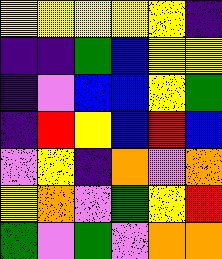[["yellow", "yellow", "yellow", "yellow", "yellow", "indigo"], ["indigo", "indigo", "green", "blue", "yellow", "yellow"], ["indigo", "violet", "blue", "blue", "yellow", "green"], ["indigo", "red", "yellow", "blue", "red", "blue"], ["violet", "yellow", "indigo", "orange", "violet", "orange"], ["yellow", "orange", "violet", "green", "yellow", "red"], ["green", "violet", "green", "violet", "orange", "orange"]]